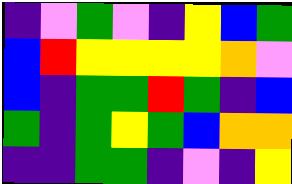[["indigo", "violet", "green", "violet", "indigo", "yellow", "blue", "green"], ["blue", "red", "yellow", "yellow", "yellow", "yellow", "orange", "violet"], ["blue", "indigo", "green", "green", "red", "green", "indigo", "blue"], ["green", "indigo", "green", "yellow", "green", "blue", "orange", "orange"], ["indigo", "indigo", "green", "green", "indigo", "violet", "indigo", "yellow"]]